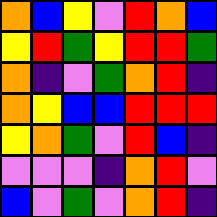[["orange", "blue", "yellow", "violet", "red", "orange", "blue"], ["yellow", "red", "green", "yellow", "red", "red", "green"], ["orange", "indigo", "violet", "green", "orange", "red", "indigo"], ["orange", "yellow", "blue", "blue", "red", "red", "red"], ["yellow", "orange", "green", "violet", "red", "blue", "indigo"], ["violet", "violet", "violet", "indigo", "orange", "red", "violet"], ["blue", "violet", "green", "violet", "orange", "red", "indigo"]]